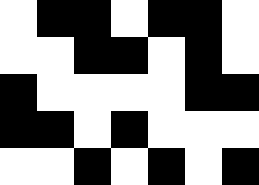[["white", "black", "black", "white", "black", "black", "white"], ["white", "white", "black", "black", "white", "black", "white"], ["black", "white", "white", "white", "white", "black", "black"], ["black", "black", "white", "black", "white", "white", "white"], ["white", "white", "black", "white", "black", "white", "black"]]